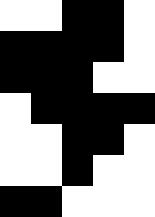[["white", "white", "black", "black", "white"], ["black", "black", "black", "black", "white"], ["black", "black", "black", "white", "white"], ["white", "black", "black", "black", "black"], ["white", "white", "black", "black", "white"], ["white", "white", "black", "white", "white"], ["black", "black", "white", "white", "white"]]